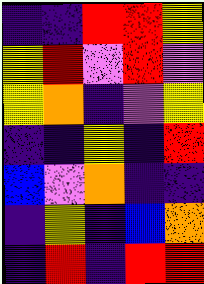[["indigo", "indigo", "red", "red", "yellow"], ["yellow", "red", "violet", "red", "violet"], ["yellow", "orange", "indigo", "violet", "yellow"], ["indigo", "indigo", "yellow", "indigo", "red"], ["blue", "violet", "orange", "indigo", "indigo"], ["indigo", "yellow", "indigo", "blue", "orange"], ["indigo", "red", "indigo", "red", "red"]]